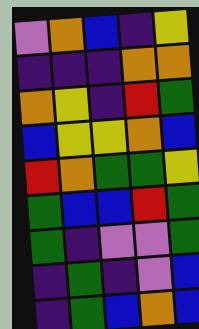[["violet", "orange", "blue", "indigo", "yellow"], ["indigo", "indigo", "indigo", "orange", "orange"], ["orange", "yellow", "indigo", "red", "green"], ["blue", "yellow", "yellow", "orange", "blue"], ["red", "orange", "green", "green", "yellow"], ["green", "blue", "blue", "red", "green"], ["green", "indigo", "violet", "violet", "green"], ["indigo", "green", "indigo", "violet", "blue"], ["indigo", "green", "blue", "orange", "blue"]]